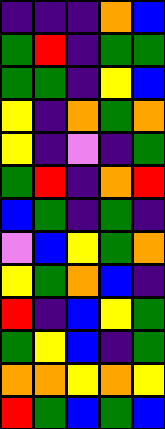[["indigo", "indigo", "indigo", "orange", "blue"], ["green", "red", "indigo", "green", "green"], ["green", "green", "indigo", "yellow", "blue"], ["yellow", "indigo", "orange", "green", "orange"], ["yellow", "indigo", "violet", "indigo", "green"], ["green", "red", "indigo", "orange", "red"], ["blue", "green", "indigo", "green", "indigo"], ["violet", "blue", "yellow", "green", "orange"], ["yellow", "green", "orange", "blue", "indigo"], ["red", "indigo", "blue", "yellow", "green"], ["green", "yellow", "blue", "indigo", "green"], ["orange", "orange", "yellow", "orange", "yellow"], ["red", "green", "blue", "green", "blue"]]